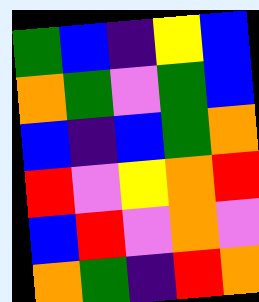[["green", "blue", "indigo", "yellow", "blue"], ["orange", "green", "violet", "green", "blue"], ["blue", "indigo", "blue", "green", "orange"], ["red", "violet", "yellow", "orange", "red"], ["blue", "red", "violet", "orange", "violet"], ["orange", "green", "indigo", "red", "orange"]]